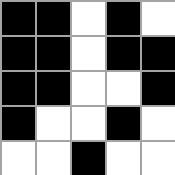[["black", "black", "white", "black", "white"], ["black", "black", "white", "black", "black"], ["black", "black", "white", "white", "black"], ["black", "white", "white", "black", "white"], ["white", "white", "black", "white", "white"]]